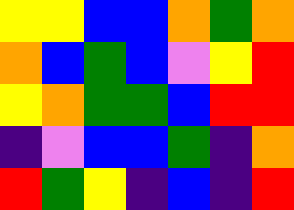[["yellow", "yellow", "blue", "blue", "orange", "green", "orange"], ["orange", "blue", "green", "blue", "violet", "yellow", "red"], ["yellow", "orange", "green", "green", "blue", "red", "red"], ["indigo", "violet", "blue", "blue", "green", "indigo", "orange"], ["red", "green", "yellow", "indigo", "blue", "indigo", "red"]]